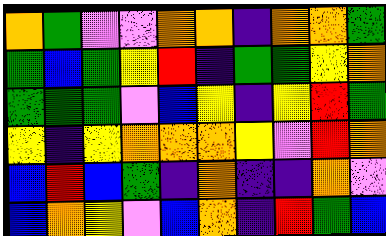[["orange", "green", "violet", "violet", "orange", "orange", "indigo", "orange", "orange", "green"], ["green", "blue", "green", "yellow", "red", "indigo", "green", "green", "yellow", "orange"], ["green", "green", "green", "violet", "blue", "yellow", "indigo", "yellow", "red", "green"], ["yellow", "indigo", "yellow", "orange", "orange", "orange", "yellow", "violet", "red", "orange"], ["blue", "red", "blue", "green", "indigo", "orange", "indigo", "indigo", "orange", "violet"], ["blue", "orange", "yellow", "violet", "blue", "orange", "indigo", "red", "green", "blue"]]